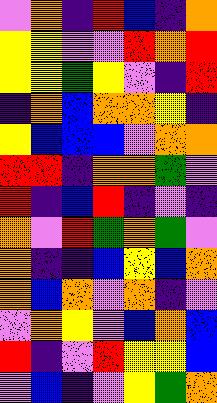[["violet", "orange", "indigo", "red", "blue", "indigo", "orange"], ["yellow", "yellow", "violet", "violet", "red", "orange", "red"], ["yellow", "yellow", "green", "yellow", "violet", "indigo", "red"], ["indigo", "orange", "blue", "orange", "orange", "yellow", "indigo"], ["yellow", "blue", "blue", "blue", "violet", "orange", "orange"], ["red", "red", "indigo", "orange", "orange", "green", "violet"], ["red", "indigo", "blue", "red", "indigo", "violet", "indigo"], ["orange", "violet", "red", "green", "orange", "green", "violet"], ["orange", "indigo", "indigo", "blue", "yellow", "blue", "orange"], ["orange", "blue", "orange", "violet", "orange", "indigo", "violet"], ["violet", "orange", "yellow", "violet", "blue", "orange", "blue"], ["red", "indigo", "violet", "red", "yellow", "yellow", "blue"], ["violet", "blue", "indigo", "violet", "yellow", "green", "orange"]]